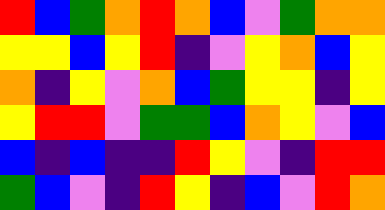[["red", "blue", "green", "orange", "red", "orange", "blue", "violet", "green", "orange", "orange"], ["yellow", "yellow", "blue", "yellow", "red", "indigo", "violet", "yellow", "orange", "blue", "yellow"], ["orange", "indigo", "yellow", "violet", "orange", "blue", "green", "yellow", "yellow", "indigo", "yellow"], ["yellow", "red", "red", "violet", "green", "green", "blue", "orange", "yellow", "violet", "blue"], ["blue", "indigo", "blue", "indigo", "indigo", "red", "yellow", "violet", "indigo", "red", "red"], ["green", "blue", "violet", "indigo", "red", "yellow", "indigo", "blue", "violet", "red", "orange"]]